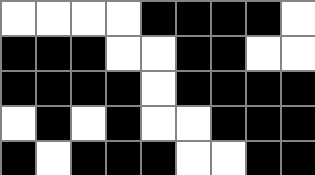[["white", "white", "white", "white", "black", "black", "black", "black", "white"], ["black", "black", "black", "white", "white", "black", "black", "white", "white"], ["black", "black", "black", "black", "white", "black", "black", "black", "black"], ["white", "black", "white", "black", "white", "white", "black", "black", "black"], ["black", "white", "black", "black", "black", "white", "white", "black", "black"]]